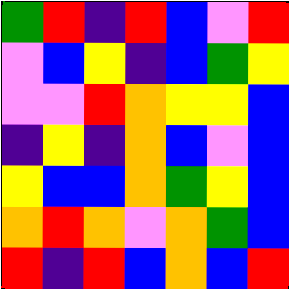[["green", "red", "indigo", "red", "blue", "violet", "red"], ["violet", "blue", "yellow", "indigo", "blue", "green", "yellow"], ["violet", "violet", "red", "orange", "yellow", "yellow", "blue"], ["indigo", "yellow", "indigo", "orange", "blue", "violet", "blue"], ["yellow", "blue", "blue", "orange", "green", "yellow", "blue"], ["orange", "red", "orange", "violet", "orange", "green", "blue"], ["red", "indigo", "red", "blue", "orange", "blue", "red"]]